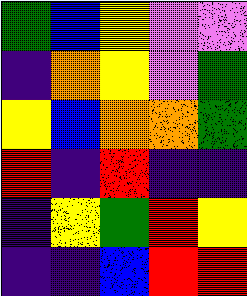[["green", "blue", "yellow", "violet", "violet"], ["indigo", "orange", "yellow", "violet", "green"], ["yellow", "blue", "orange", "orange", "green"], ["red", "indigo", "red", "indigo", "indigo"], ["indigo", "yellow", "green", "red", "yellow"], ["indigo", "indigo", "blue", "red", "red"]]